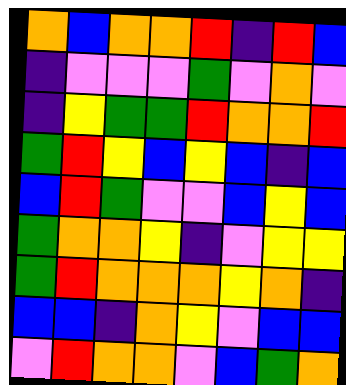[["orange", "blue", "orange", "orange", "red", "indigo", "red", "blue"], ["indigo", "violet", "violet", "violet", "green", "violet", "orange", "violet"], ["indigo", "yellow", "green", "green", "red", "orange", "orange", "red"], ["green", "red", "yellow", "blue", "yellow", "blue", "indigo", "blue"], ["blue", "red", "green", "violet", "violet", "blue", "yellow", "blue"], ["green", "orange", "orange", "yellow", "indigo", "violet", "yellow", "yellow"], ["green", "red", "orange", "orange", "orange", "yellow", "orange", "indigo"], ["blue", "blue", "indigo", "orange", "yellow", "violet", "blue", "blue"], ["violet", "red", "orange", "orange", "violet", "blue", "green", "orange"]]